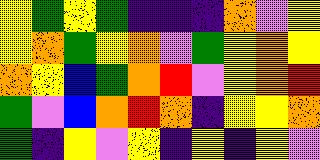[["yellow", "green", "yellow", "green", "indigo", "indigo", "indigo", "orange", "violet", "yellow"], ["yellow", "orange", "green", "yellow", "orange", "violet", "green", "yellow", "orange", "yellow"], ["orange", "yellow", "blue", "green", "orange", "red", "violet", "yellow", "orange", "red"], ["green", "violet", "blue", "orange", "red", "orange", "indigo", "yellow", "yellow", "orange"], ["green", "indigo", "yellow", "violet", "yellow", "indigo", "yellow", "indigo", "yellow", "violet"]]